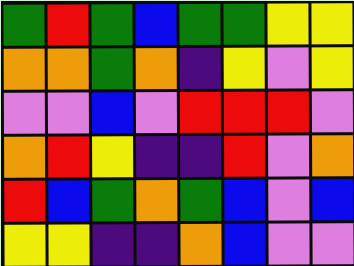[["green", "red", "green", "blue", "green", "green", "yellow", "yellow"], ["orange", "orange", "green", "orange", "indigo", "yellow", "violet", "yellow"], ["violet", "violet", "blue", "violet", "red", "red", "red", "violet"], ["orange", "red", "yellow", "indigo", "indigo", "red", "violet", "orange"], ["red", "blue", "green", "orange", "green", "blue", "violet", "blue"], ["yellow", "yellow", "indigo", "indigo", "orange", "blue", "violet", "violet"]]